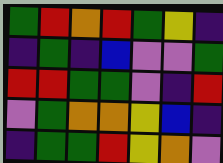[["green", "red", "orange", "red", "green", "yellow", "indigo"], ["indigo", "green", "indigo", "blue", "violet", "violet", "green"], ["red", "red", "green", "green", "violet", "indigo", "red"], ["violet", "green", "orange", "orange", "yellow", "blue", "indigo"], ["indigo", "green", "green", "red", "yellow", "orange", "violet"]]